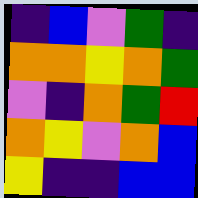[["indigo", "blue", "violet", "green", "indigo"], ["orange", "orange", "yellow", "orange", "green"], ["violet", "indigo", "orange", "green", "red"], ["orange", "yellow", "violet", "orange", "blue"], ["yellow", "indigo", "indigo", "blue", "blue"]]